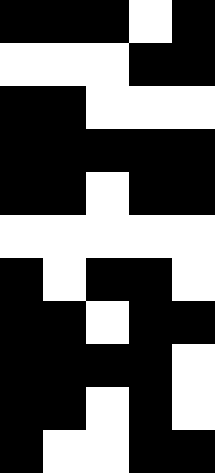[["black", "black", "black", "white", "black"], ["white", "white", "white", "black", "black"], ["black", "black", "white", "white", "white"], ["black", "black", "black", "black", "black"], ["black", "black", "white", "black", "black"], ["white", "white", "white", "white", "white"], ["black", "white", "black", "black", "white"], ["black", "black", "white", "black", "black"], ["black", "black", "black", "black", "white"], ["black", "black", "white", "black", "white"], ["black", "white", "white", "black", "black"]]